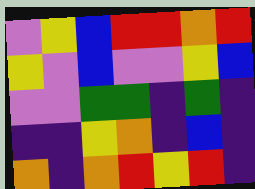[["violet", "yellow", "blue", "red", "red", "orange", "red"], ["yellow", "violet", "blue", "violet", "violet", "yellow", "blue"], ["violet", "violet", "green", "green", "indigo", "green", "indigo"], ["indigo", "indigo", "yellow", "orange", "indigo", "blue", "indigo"], ["orange", "indigo", "orange", "red", "yellow", "red", "indigo"]]